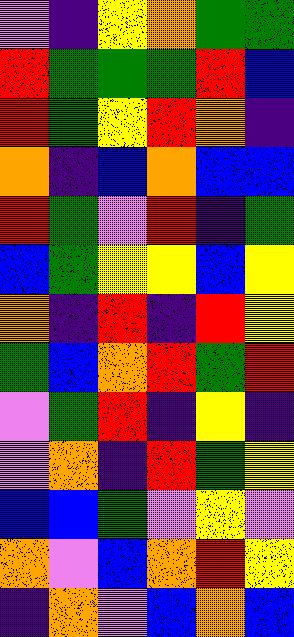[["violet", "indigo", "yellow", "orange", "green", "green"], ["red", "green", "green", "green", "red", "blue"], ["red", "green", "yellow", "red", "orange", "indigo"], ["orange", "indigo", "blue", "orange", "blue", "blue"], ["red", "green", "violet", "red", "indigo", "green"], ["blue", "green", "yellow", "yellow", "blue", "yellow"], ["orange", "indigo", "red", "indigo", "red", "yellow"], ["green", "blue", "orange", "red", "green", "red"], ["violet", "green", "red", "indigo", "yellow", "indigo"], ["violet", "orange", "indigo", "red", "green", "yellow"], ["blue", "blue", "green", "violet", "yellow", "violet"], ["orange", "violet", "blue", "orange", "red", "yellow"], ["indigo", "orange", "violet", "blue", "orange", "blue"]]